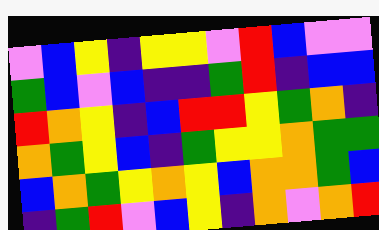[["violet", "blue", "yellow", "indigo", "yellow", "yellow", "violet", "red", "blue", "violet", "violet"], ["green", "blue", "violet", "blue", "indigo", "indigo", "green", "red", "indigo", "blue", "blue"], ["red", "orange", "yellow", "indigo", "blue", "red", "red", "yellow", "green", "orange", "indigo"], ["orange", "green", "yellow", "blue", "indigo", "green", "yellow", "yellow", "orange", "green", "green"], ["blue", "orange", "green", "yellow", "orange", "yellow", "blue", "orange", "orange", "green", "blue"], ["indigo", "green", "red", "violet", "blue", "yellow", "indigo", "orange", "violet", "orange", "red"]]